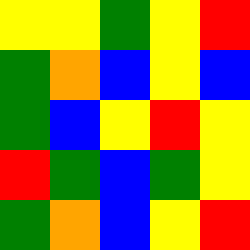[["yellow", "yellow", "green", "yellow", "red"], ["green", "orange", "blue", "yellow", "blue"], ["green", "blue", "yellow", "red", "yellow"], ["red", "green", "blue", "green", "yellow"], ["green", "orange", "blue", "yellow", "red"]]